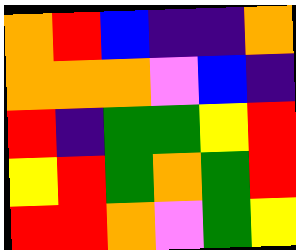[["orange", "red", "blue", "indigo", "indigo", "orange"], ["orange", "orange", "orange", "violet", "blue", "indigo"], ["red", "indigo", "green", "green", "yellow", "red"], ["yellow", "red", "green", "orange", "green", "red"], ["red", "red", "orange", "violet", "green", "yellow"]]